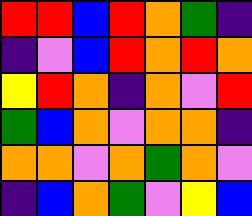[["red", "red", "blue", "red", "orange", "green", "indigo"], ["indigo", "violet", "blue", "red", "orange", "red", "orange"], ["yellow", "red", "orange", "indigo", "orange", "violet", "red"], ["green", "blue", "orange", "violet", "orange", "orange", "indigo"], ["orange", "orange", "violet", "orange", "green", "orange", "violet"], ["indigo", "blue", "orange", "green", "violet", "yellow", "blue"]]